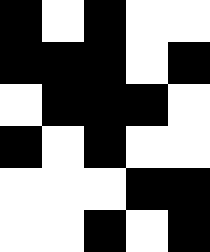[["black", "white", "black", "white", "white"], ["black", "black", "black", "white", "black"], ["white", "black", "black", "black", "white"], ["black", "white", "black", "white", "white"], ["white", "white", "white", "black", "black"], ["white", "white", "black", "white", "black"]]